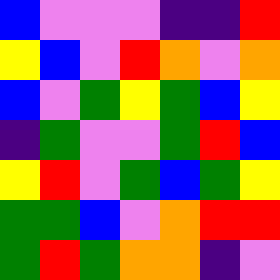[["blue", "violet", "violet", "violet", "indigo", "indigo", "red"], ["yellow", "blue", "violet", "red", "orange", "violet", "orange"], ["blue", "violet", "green", "yellow", "green", "blue", "yellow"], ["indigo", "green", "violet", "violet", "green", "red", "blue"], ["yellow", "red", "violet", "green", "blue", "green", "yellow"], ["green", "green", "blue", "violet", "orange", "red", "red"], ["green", "red", "green", "orange", "orange", "indigo", "violet"]]